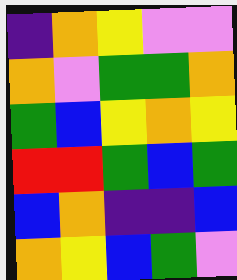[["indigo", "orange", "yellow", "violet", "violet"], ["orange", "violet", "green", "green", "orange"], ["green", "blue", "yellow", "orange", "yellow"], ["red", "red", "green", "blue", "green"], ["blue", "orange", "indigo", "indigo", "blue"], ["orange", "yellow", "blue", "green", "violet"]]